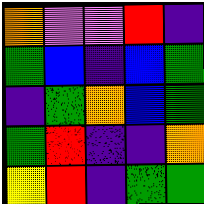[["orange", "violet", "violet", "red", "indigo"], ["green", "blue", "indigo", "blue", "green"], ["indigo", "green", "orange", "blue", "green"], ["green", "red", "indigo", "indigo", "orange"], ["yellow", "red", "indigo", "green", "green"]]